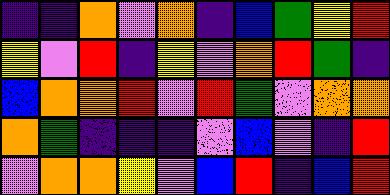[["indigo", "indigo", "orange", "violet", "orange", "indigo", "blue", "green", "yellow", "red"], ["yellow", "violet", "red", "indigo", "yellow", "violet", "orange", "red", "green", "indigo"], ["blue", "orange", "orange", "red", "violet", "red", "green", "violet", "orange", "orange"], ["orange", "green", "indigo", "indigo", "indigo", "violet", "blue", "violet", "indigo", "red"], ["violet", "orange", "orange", "yellow", "violet", "blue", "red", "indigo", "blue", "red"]]